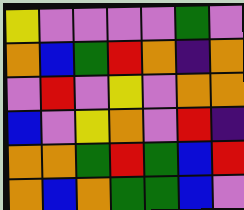[["yellow", "violet", "violet", "violet", "violet", "green", "violet"], ["orange", "blue", "green", "red", "orange", "indigo", "orange"], ["violet", "red", "violet", "yellow", "violet", "orange", "orange"], ["blue", "violet", "yellow", "orange", "violet", "red", "indigo"], ["orange", "orange", "green", "red", "green", "blue", "red"], ["orange", "blue", "orange", "green", "green", "blue", "violet"]]